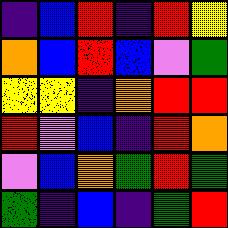[["indigo", "blue", "red", "indigo", "red", "yellow"], ["orange", "blue", "red", "blue", "violet", "green"], ["yellow", "yellow", "indigo", "orange", "red", "red"], ["red", "violet", "blue", "indigo", "red", "orange"], ["violet", "blue", "orange", "green", "red", "green"], ["green", "indigo", "blue", "indigo", "green", "red"]]